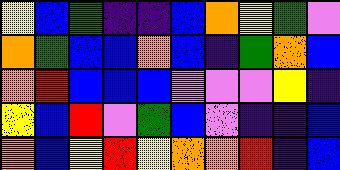[["yellow", "blue", "green", "indigo", "indigo", "blue", "orange", "yellow", "green", "violet"], ["orange", "green", "blue", "blue", "orange", "blue", "indigo", "green", "orange", "blue"], ["orange", "red", "blue", "blue", "blue", "violet", "violet", "violet", "yellow", "indigo"], ["yellow", "blue", "red", "violet", "green", "blue", "violet", "indigo", "indigo", "blue"], ["orange", "blue", "yellow", "red", "yellow", "orange", "orange", "red", "indigo", "blue"]]